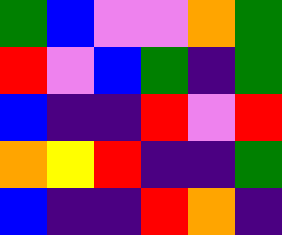[["green", "blue", "violet", "violet", "orange", "green"], ["red", "violet", "blue", "green", "indigo", "green"], ["blue", "indigo", "indigo", "red", "violet", "red"], ["orange", "yellow", "red", "indigo", "indigo", "green"], ["blue", "indigo", "indigo", "red", "orange", "indigo"]]